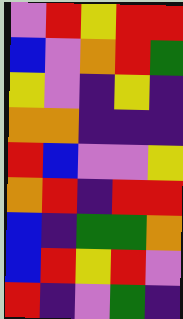[["violet", "red", "yellow", "red", "red"], ["blue", "violet", "orange", "red", "green"], ["yellow", "violet", "indigo", "yellow", "indigo"], ["orange", "orange", "indigo", "indigo", "indigo"], ["red", "blue", "violet", "violet", "yellow"], ["orange", "red", "indigo", "red", "red"], ["blue", "indigo", "green", "green", "orange"], ["blue", "red", "yellow", "red", "violet"], ["red", "indigo", "violet", "green", "indigo"]]